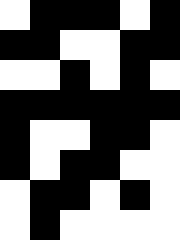[["white", "black", "black", "black", "white", "black"], ["black", "black", "white", "white", "black", "black"], ["white", "white", "black", "white", "black", "white"], ["black", "black", "black", "black", "black", "black"], ["black", "white", "white", "black", "black", "white"], ["black", "white", "black", "black", "white", "white"], ["white", "black", "black", "white", "black", "white"], ["white", "black", "white", "white", "white", "white"]]